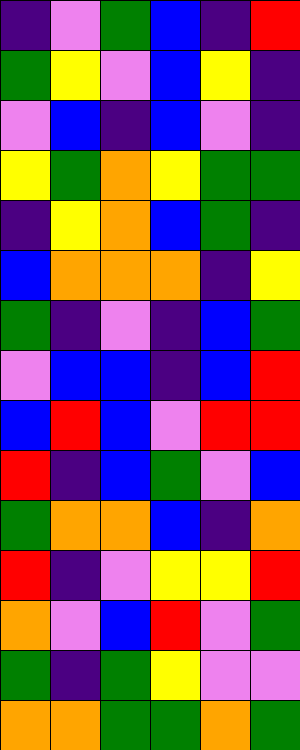[["indigo", "violet", "green", "blue", "indigo", "red"], ["green", "yellow", "violet", "blue", "yellow", "indigo"], ["violet", "blue", "indigo", "blue", "violet", "indigo"], ["yellow", "green", "orange", "yellow", "green", "green"], ["indigo", "yellow", "orange", "blue", "green", "indigo"], ["blue", "orange", "orange", "orange", "indigo", "yellow"], ["green", "indigo", "violet", "indigo", "blue", "green"], ["violet", "blue", "blue", "indigo", "blue", "red"], ["blue", "red", "blue", "violet", "red", "red"], ["red", "indigo", "blue", "green", "violet", "blue"], ["green", "orange", "orange", "blue", "indigo", "orange"], ["red", "indigo", "violet", "yellow", "yellow", "red"], ["orange", "violet", "blue", "red", "violet", "green"], ["green", "indigo", "green", "yellow", "violet", "violet"], ["orange", "orange", "green", "green", "orange", "green"]]